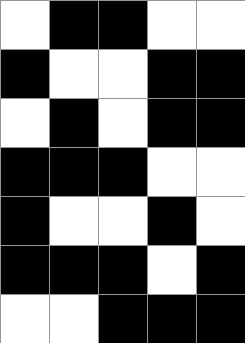[["white", "black", "black", "white", "white"], ["black", "white", "white", "black", "black"], ["white", "black", "white", "black", "black"], ["black", "black", "black", "white", "white"], ["black", "white", "white", "black", "white"], ["black", "black", "black", "white", "black"], ["white", "white", "black", "black", "black"]]